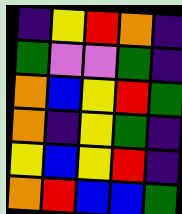[["indigo", "yellow", "red", "orange", "indigo"], ["green", "violet", "violet", "green", "indigo"], ["orange", "blue", "yellow", "red", "green"], ["orange", "indigo", "yellow", "green", "indigo"], ["yellow", "blue", "yellow", "red", "indigo"], ["orange", "red", "blue", "blue", "green"]]